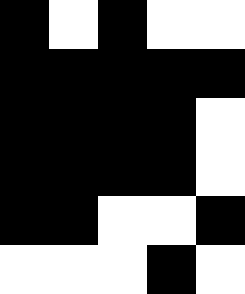[["black", "white", "black", "white", "white"], ["black", "black", "black", "black", "black"], ["black", "black", "black", "black", "white"], ["black", "black", "black", "black", "white"], ["black", "black", "white", "white", "black"], ["white", "white", "white", "black", "white"]]